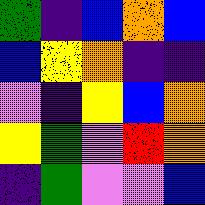[["green", "indigo", "blue", "orange", "blue"], ["blue", "yellow", "orange", "indigo", "indigo"], ["violet", "indigo", "yellow", "blue", "orange"], ["yellow", "green", "violet", "red", "orange"], ["indigo", "green", "violet", "violet", "blue"]]